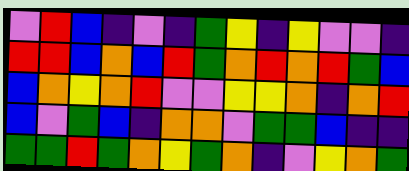[["violet", "red", "blue", "indigo", "violet", "indigo", "green", "yellow", "indigo", "yellow", "violet", "violet", "indigo"], ["red", "red", "blue", "orange", "blue", "red", "green", "orange", "red", "orange", "red", "green", "blue"], ["blue", "orange", "yellow", "orange", "red", "violet", "violet", "yellow", "yellow", "orange", "indigo", "orange", "red"], ["blue", "violet", "green", "blue", "indigo", "orange", "orange", "violet", "green", "green", "blue", "indigo", "indigo"], ["green", "green", "red", "green", "orange", "yellow", "green", "orange", "indigo", "violet", "yellow", "orange", "green"]]